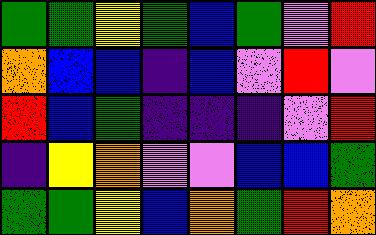[["green", "green", "yellow", "green", "blue", "green", "violet", "red"], ["orange", "blue", "blue", "indigo", "blue", "violet", "red", "violet"], ["red", "blue", "green", "indigo", "indigo", "indigo", "violet", "red"], ["indigo", "yellow", "orange", "violet", "violet", "blue", "blue", "green"], ["green", "green", "yellow", "blue", "orange", "green", "red", "orange"]]